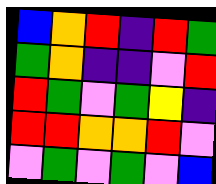[["blue", "orange", "red", "indigo", "red", "green"], ["green", "orange", "indigo", "indigo", "violet", "red"], ["red", "green", "violet", "green", "yellow", "indigo"], ["red", "red", "orange", "orange", "red", "violet"], ["violet", "green", "violet", "green", "violet", "blue"]]